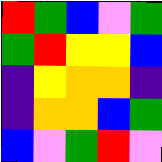[["red", "green", "blue", "violet", "green"], ["green", "red", "yellow", "yellow", "blue"], ["indigo", "yellow", "orange", "orange", "indigo"], ["indigo", "orange", "orange", "blue", "green"], ["blue", "violet", "green", "red", "violet"]]